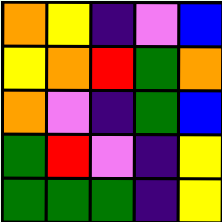[["orange", "yellow", "indigo", "violet", "blue"], ["yellow", "orange", "red", "green", "orange"], ["orange", "violet", "indigo", "green", "blue"], ["green", "red", "violet", "indigo", "yellow"], ["green", "green", "green", "indigo", "yellow"]]